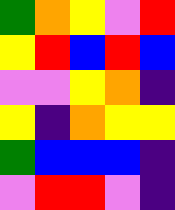[["green", "orange", "yellow", "violet", "red"], ["yellow", "red", "blue", "red", "blue"], ["violet", "violet", "yellow", "orange", "indigo"], ["yellow", "indigo", "orange", "yellow", "yellow"], ["green", "blue", "blue", "blue", "indigo"], ["violet", "red", "red", "violet", "indigo"]]